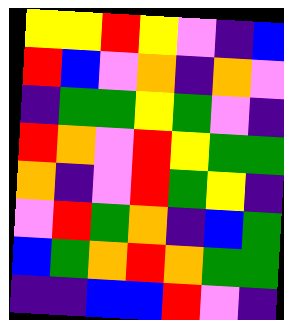[["yellow", "yellow", "red", "yellow", "violet", "indigo", "blue"], ["red", "blue", "violet", "orange", "indigo", "orange", "violet"], ["indigo", "green", "green", "yellow", "green", "violet", "indigo"], ["red", "orange", "violet", "red", "yellow", "green", "green"], ["orange", "indigo", "violet", "red", "green", "yellow", "indigo"], ["violet", "red", "green", "orange", "indigo", "blue", "green"], ["blue", "green", "orange", "red", "orange", "green", "green"], ["indigo", "indigo", "blue", "blue", "red", "violet", "indigo"]]